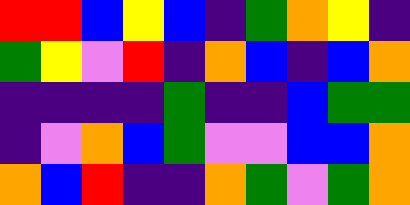[["red", "red", "blue", "yellow", "blue", "indigo", "green", "orange", "yellow", "indigo"], ["green", "yellow", "violet", "red", "indigo", "orange", "blue", "indigo", "blue", "orange"], ["indigo", "indigo", "indigo", "indigo", "green", "indigo", "indigo", "blue", "green", "green"], ["indigo", "violet", "orange", "blue", "green", "violet", "violet", "blue", "blue", "orange"], ["orange", "blue", "red", "indigo", "indigo", "orange", "green", "violet", "green", "orange"]]